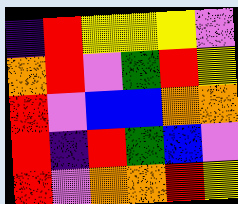[["indigo", "red", "yellow", "yellow", "yellow", "violet"], ["orange", "red", "violet", "green", "red", "yellow"], ["red", "violet", "blue", "blue", "orange", "orange"], ["red", "indigo", "red", "green", "blue", "violet"], ["red", "violet", "orange", "orange", "red", "yellow"]]